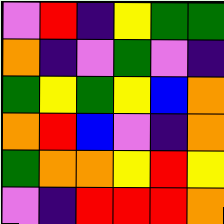[["violet", "red", "indigo", "yellow", "green", "green"], ["orange", "indigo", "violet", "green", "violet", "indigo"], ["green", "yellow", "green", "yellow", "blue", "orange"], ["orange", "red", "blue", "violet", "indigo", "orange"], ["green", "orange", "orange", "yellow", "red", "yellow"], ["violet", "indigo", "red", "red", "red", "orange"]]